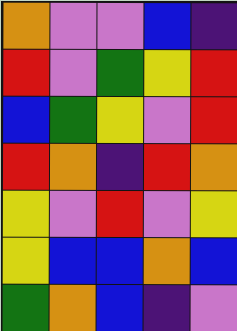[["orange", "violet", "violet", "blue", "indigo"], ["red", "violet", "green", "yellow", "red"], ["blue", "green", "yellow", "violet", "red"], ["red", "orange", "indigo", "red", "orange"], ["yellow", "violet", "red", "violet", "yellow"], ["yellow", "blue", "blue", "orange", "blue"], ["green", "orange", "blue", "indigo", "violet"]]